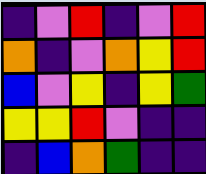[["indigo", "violet", "red", "indigo", "violet", "red"], ["orange", "indigo", "violet", "orange", "yellow", "red"], ["blue", "violet", "yellow", "indigo", "yellow", "green"], ["yellow", "yellow", "red", "violet", "indigo", "indigo"], ["indigo", "blue", "orange", "green", "indigo", "indigo"]]